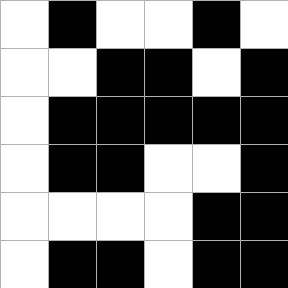[["white", "black", "white", "white", "black", "white"], ["white", "white", "black", "black", "white", "black"], ["white", "black", "black", "black", "black", "black"], ["white", "black", "black", "white", "white", "black"], ["white", "white", "white", "white", "black", "black"], ["white", "black", "black", "white", "black", "black"]]